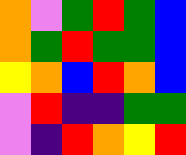[["orange", "violet", "green", "red", "green", "blue"], ["orange", "green", "red", "green", "green", "blue"], ["yellow", "orange", "blue", "red", "orange", "blue"], ["violet", "red", "indigo", "indigo", "green", "green"], ["violet", "indigo", "red", "orange", "yellow", "red"]]